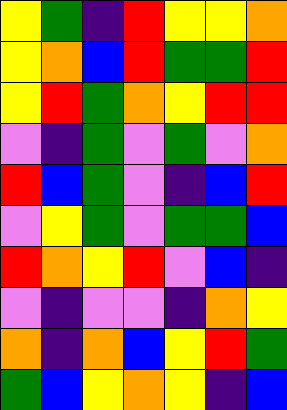[["yellow", "green", "indigo", "red", "yellow", "yellow", "orange"], ["yellow", "orange", "blue", "red", "green", "green", "red"], ["yellow", "red", "green", "orange", "yellow", "red", "red"], ["violet", "indigo", "green", "violet", "green", "violet", "orange"], ["red", "blue", "green", "violet", "indigo", "blue", "red"], ["violet", "yellow", "green", "violet", "green", "green", "blue"], ["red", "orange", "yellow", "red", "violet", "blue", "indigo"], ["violet", "indigo", "violet", "violet", "indigo", "orange", "yellow"], ["orange", "indigo", "orange", "blue", "yellow", "red", "green"], ["green", "blue", "yellow", "orange", "yellow", "indigo", "blue"]]